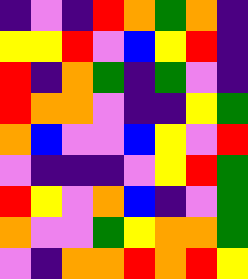[["indigo", "violet", "indigo", "red", "orange", "green", "orange", "indigo"], ["yellow", "yellow", "red", "violet", "blue", "yellow", "red", "indigo"], ["red", "indigo", "orange", "green", "indigo", "green", "violet", "indigo"], ["red", "orange", "orange", "violet", "indigo", "indigo", "yellow", "green"], ["orange", "blue", "violet", "violet", "blue", "yellow", "violet", "red"], ["violet", "indigo", "indigo", "indigo", "violet", "yellow", "red", "green"], ["red", "yellow", "violet", "orange", "blue", "indigo", "violet", "green"], ["orange", "violet", "violet", "green", "yellow", "orange", "orange", "green"], ["violet", "indigo", "orange", "orange", "red", "orange", "red", "yellow"]]